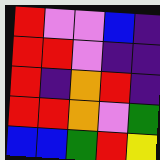[["red", "violet", "violet", "blue", "indigo"], ["red", "red", "violet", "indigo", "indigo"], ["red", "indigo", "orange", "red", "indigo"], ["red", "red", "orange", "violet", "green"], ["blue", "blue", "green", "red", "yellow"]]